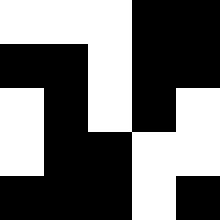[["white", "white", "white", "black", "black"], ["black", "black", "white", "black", "black"], ["white", "black", "white", "black", "white"], ["white", "black", "black", "white", "white"], ["black", "black", "black", "white", "black"]]